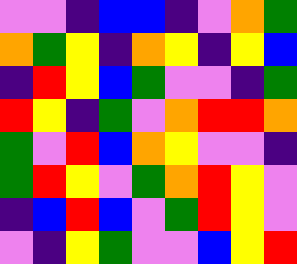[["violet", "violet", "indigo", "blue", "blue", "indigo", "violet", "orange", "green"], ["orange", "green", "yellow", "indigo", "orange", "yellow", "indigo", "yellow", "blue"], ["indigo", "red", "yellow", "blue", "green", "violet", "violet", "indigo", "green"], ["red", "yellow", "indigo", "green", "violet", "orange", "red", "red", "orange"], ["green", "violet", "red", "blue", "orange", "yellow", "violet", "violet", "indigo"], ["green", "red", "yellow", "violet", "green", "orange", "red", "yellow", "violet"], ["indigo", "blue", "red", "blue", "violet", "green", "red", "yellow", "violet"], ["violet", "indigo", "yellow", "green", "violet", "violet", "blue", "yellow", "red"]]